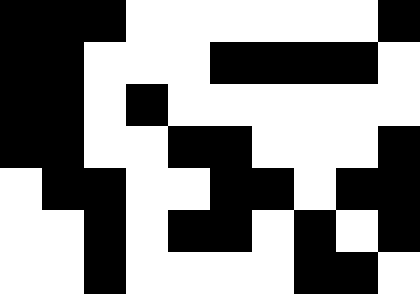[["black", "black", "black", "white", "white", "white", "white", "white", "white", "black"], ["black", "black", "white", "white", "white", "black", "black", "black", "black", "white"], ["black", "black", "white", "black", "white", "white", "white", "white", "white", "white"], ["black", "black", "white", "white", "black", "black", "white", "white", "white", "black"], ["white", "black", "black", "white", "white", "black", "black", "white", "black", "black"], ["white", "white", "black", "white", "black", "black", "white", "black", "white", "black"], ["white", "white", "black", "white", "white", "white", "white", "black", "black", "white"]]